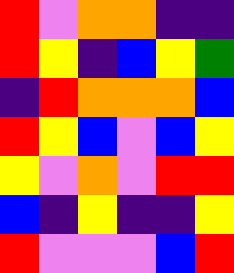[["red", "violet", "orange", "orange", "indigo", "indigo"], ["red", "yellow", "indigo", "blue", "yellow", "green"], ["indigo", "red", "orange", "orange", "orange", "blue"], ["red", "yellow", "blue", "violet", "blue", "yellow"], ["yellow", "violet", "orange", "violet", "red", "red"], ["blue", "indigo", "yellow", "indigo", "indigo", "yellow"], ["red", "violet", "violet", "violet", "blue", "red"]]